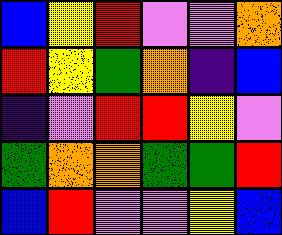[["blue", "yellow", "red", "violet", "violet", "orange"], ["red", "yellow", "green", "orange", "indigo", "blue"], ["indigo", "violet", "red", "red", "yellow", "violet"], ["green", "orange", "orange", "green", "green", "red"], ["blue", "red", "violet", "violet", "yellow", "blue"]]